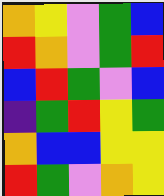[["orange", "yellow", "violet", "green", "blue"], ["red", "orange", "violet", "green", "red"], ["blue", "red", "green", "violet", "blue"], ["indigo", "green", "red", "yellow", "green"], ["orange", "blue", "blue", "yellow", "yellow"], ["red", "green", "violet", "orange", "yellow"]]